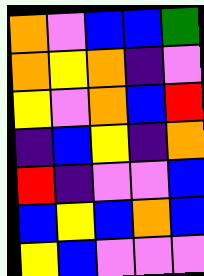[["orange", "violet", "blue", "blue", "green"], ["orange", "yellow", "orange", "indigo", "violet"], ["yellow", "violet", "orange", "blue", "red"], ["indigo", "blue", "yellow", "indigo", "orange"], ["red", "indigo", "violet", "violet", "blue"], ["blue", "yellow", "blue", "orange", "blue"], ["yellow", "blue", "violet", "violet", "violet"]]